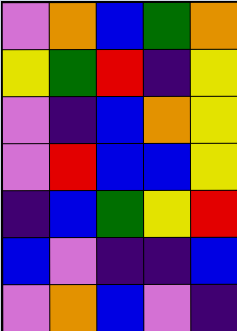[["violet", "orange", "blue", "green", "orange"], ["yellow", "green", "red", "indigo", "yellow"], ["violet", "indigo", "blue", "orange", "yellow"], ["violet", "red", "blue", "blue", "yellow"], ["indigo", "blue", "green", "yellow", "red"], ["blue", "violet", "indigo", "indigo", "blue"], ["violet", "orange", "blue", "violet", "indigo"]]